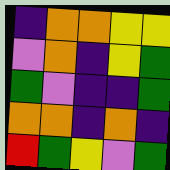[["indigo", "orange", "orange", "yellow", "yellow"], ["violet", "orange", "indigo", "yellow", "green"], ["green", "violet", "indigo", "indigo", "green"], ["orange", "orange", "indigo", "orange", "indigo"], ["red", "green", "yellow", "violet", "green"]]